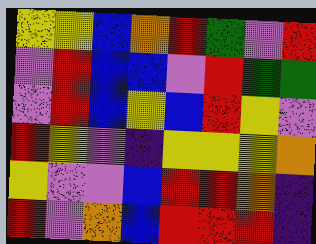[["yellow", "yellow", "blue", "orange", "red", "green", "violet", "red"], ["violet", "red", "blue", "blue", "violet", "red", "green", "green"], ["violet", "red", "blue", "yellow", "blue", "red", "yellow", "violet"], ["red", "yellow", "violet", "indigo", "yellow", "yellow", "yellow", "orange"], ["yellow", "violet", "violet", "blue", "red", "red", "orange", "indigo"], ["red", "violet", "orange", "blue", "red", "red", "red", "indigo"]]